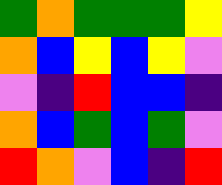[["green", "orange", "green", "green", "green", "yellow"], ["orange", "blue", "yellow", "blue", "yellow", "violet"], ["violet", "indigo", "red", "blue", "blue", "indigo"], ["orange", "blue", "green", "blue", "green", "violet"], ["red", "orange", "violet", "blue", "indigo", "red"]]